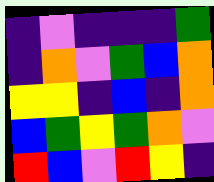[["indigo", "violet", "indigo", "indigo", "indigo", "green"], ["indigo", "orange", "violet", "green", "blue", "orange"], ["yellow", "yellow", "indigo", "blue", "indigo", "orange"], ["blue", "green", "yellow", "green", "orange", "violet"], ["red", "blue", "violet", "red", "yellow", "indigo"]]